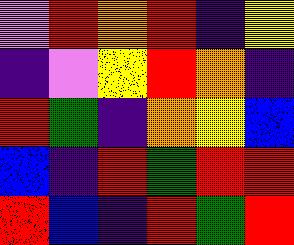[["violet", "red", "orange", "red", "indigo", "yellow"], ["indigo", "violet", "yellow", "red", "orange", "indigo"], ["red", "green", "indigo", "orange", "yellow", "blue"], ["blue", "indigo", "red", "green", "red", "red"], ["red", "blue", "indigo", "red", "green", "red"]]